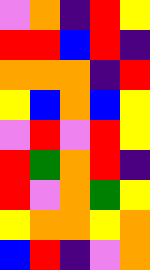[["violet", "orange", "indigo", "red", "yellow"], ["red", "red", "blue", "red", "indigo"], ["orange", "orange", "orange", "indigo", "red"], ["yellow", "blue", "orange", "blue", "yellow"], ["violet", "red", "violet", "red", "yellow"], ["red", "green", "orange", "red", "indigo"], ["red", "violet", "orange", "green", "yellow"], ["yellow", "orange", "orange", "yellow", "orange"], ["blue", "red", "indigo", "violet", "orange"]]